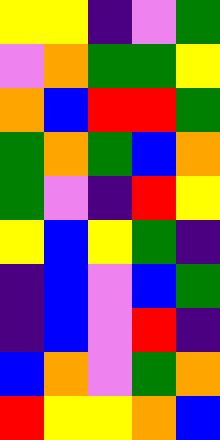[["yellow", "yellow", "indigo", "violet", "green"], ["violet", "orange", "green", "green", "yellow"], ["orange", "blue", "red", "red", "green"], ["green", "orange", "green", "blue", "orange"], ["green", "violet", "indigo", "red", "yellow"], ["yellow", "blue", "yellow", "green", "indigo"], ["indigo", "blue", "violet", "blue", "green"], ["indigo", "blue", "violet", "red", "indigo"], ["blue", "orange", "violet", "green", "orange"], ["red", "yellow", "yellow", "orange", "blue"]]